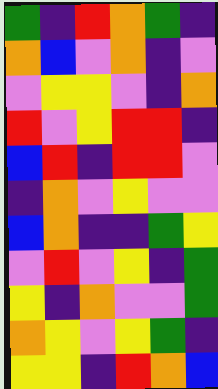[["green", "indigo", "red", "orange", "green", "indigo"], ["orange", "blue", "violet", "orange", "indigo", "violet"], ["violet", "yellow", "yellow", "violet", "indigo", "orange"], ["red", "violet", "yellow", "red", "red", "indigo"], ["blue", "red", "indigo", "red", "red", "violet"], ["indigo", "orange", "violet", "yellow", "violet", "violet"], ["blue", "orange", "indigo", "indigo", "green", "yellow"], ["violet", "red", "violet", "yellow", "indigo", "green"], ["yellow", "indigo", "orange", "violet", "violet", "green"], ["orange", "yellow", "violet", "yellow", "green", "indigo"], ["yellow", "yellow", "indigo", "red", "orange", "blue"]]